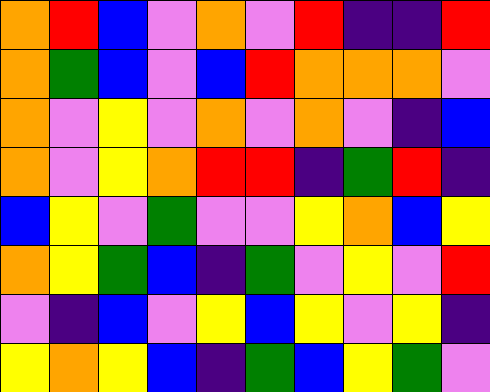[["orange", "red", "blue", "violet", "orange", "violet", "red", "indigo", "indigo", "red"], ["orange", "green", "blue", "violet", "blue", "red", "orange", "orange", "orange", "violet"], ["orange", "violet", "yellow", "violet", "orange", "violet", "orange", "violet", "indigo", "blue"], ["orange", "violet", "yellow", "orange", "red", "red", "indigo", "green", "red", "indigo"], ["blue", "yellow", "violet", "green", "violet", "violet", "yellow", "orange", "blue", "yellow"], ["orange", "yellow", "green", "blue", "indigo", "green", "violet", "yellow", "violet", "red"], ["violet", "indigo", "blue", "violet", "yellow", "blue", "yellow", "violet", "yellow", "indigo"], ["yellow", "orange", "yellow", "blue", "indigo", "green", "blue", "yellow", "green", "violet"]]